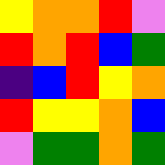[["yellow", "orange", "orange", "red", "violet"], ["red", "orange", "red", "blue", "green"], ["indigo", "blue", "red", "yellow", "orange"], ["red", "yellow", "yellow", "orange", "blue"], ["violet", "green", "green", "orange", "green"]]